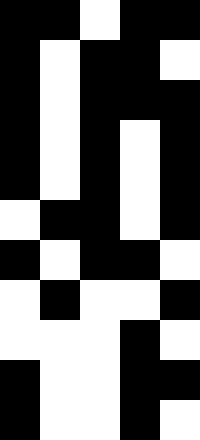[["black", "black", "white", "black", "black"], ["black", "white", "black", "black", "white"], ["black", "white", "black", "black", "black"], ["black", "white", "black", "white", "black"], ["black", "white", "black", "white", "black"], ["white", "black", "black", "white", "black"], ["black", "white", "black", "black", "white"], ["white", "black", "white", "white", "black"], ["white", "white", "white", "black", "white"], ["black", "white", "white", "black", "black"], ["black", "white", "white", "black", "white"]]